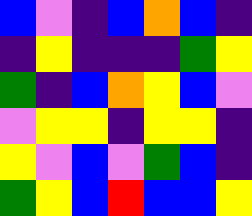[["blue", "violet", "indigo", "blue", "orange", "blue", "indigo"], ["indigo", "yellow", "indigo", "indigo", "indigo", "green", "yellow"], ["green", "indigo", "blue", "orange", "yellow", "blue", "violet"], ["violet", "yellow", "yellow", "indigo", "yellow", "yellow", "indigo"], ["yellow", "violet", "blue", "violet", "green", "blue", "indigo"], ["green", "yellow", "blue", "red", "blue", "blue", "yellow"]]